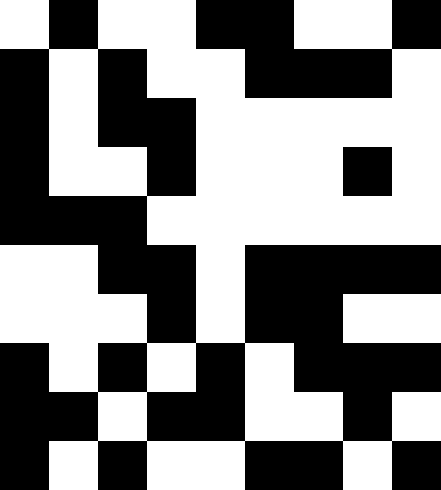[["white", "black", "white", "white", "black", "black", "white", "white", "black"], ["black", "white", "black", "white", "white", "black", "black", "black", "white"], ["black", "white", "black", "black", "white", "white", "white", "white", "white"], ["black", "white", "white", "black", "white", "white", "white", "black", "white"], ["black", "black", "black", "white", "white", "white", "white", "white", "white"], ["white", "white", "black", "black", "white", "black", "black", "black", "black"], ["white", "white", "white", "black", "white", "black", "black", "white", "white"], ["black", "white", "black", "white", "black", "white", "black", "black", "black"], ["black", "black", "white", "black", "black", "white", "white", "black", "white"], ["black", "white", "black", "white", "white", "black", "black", "white", "black"]]